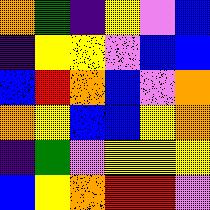[["orange", "green", "indigo", "yellow", "violet", "blue"], ["indigo", "yellow", "yellow", "violet", "blue", "blue"], ["blue", "red", "orange", "blue", "violet", "orange"], ["orange", "yellow", "blue", "blue", "yellow", "orange"], ["indigo", "green", "violet", "yellow", "yellow", "yellow"], ["blue", "yellow", "orange", "red", "red", "violet"]]